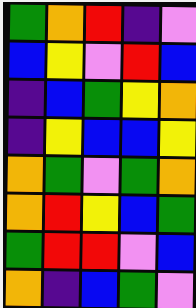[["green", "orange", "red", "indigo", "violet"], ["blue", "yellow", "violet", "red", "blue"], ["indigo", "blue", "green", "yellow", "orange"], ["indigo", "yellow", "blue", "blue", "yellow"], ["orange", "green", "violet", "green", "orange"], ["orange", "red", "yellow", "blue", "green"], ["green", "red", "red", "violet", "blue"], ["orange", "indigo", "blue", "green", "violet"]]